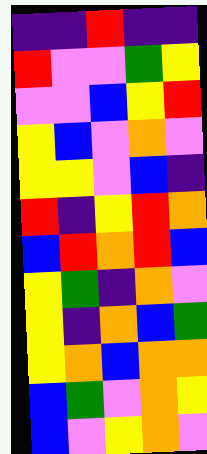[["indigo", "indigo", "red", "indigo", "indigo"], ["red", "violet", "violet", "green", "yellow"], ["violet", "violet", "blue", "yellow", "red"], ["yellow", "blue", "violet", "orange", "violet"], ["yellow", "yellow", "violet", "blue", "indigo"], ["red", "indigo", "yellow", "red", "orange"], ["blue", "red", "orange", "red", "blue"], ["yellow", "green", "indigo", "orange", "violet"], ["yellow", "indigo", "orange", "blue", "green"], ["yellow", "orange", "blue", "orange", "orange"], ["blue", "green", "violet", "orange", "yellow"], ["blue", "violet", "yellow", "orange", "violet"]]